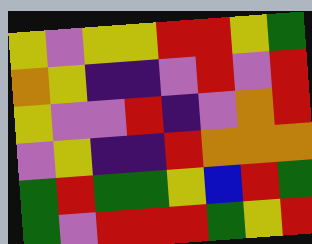[["yellow", "violet", "yellow", "yellow", "red", "red", "yellow", "green"], ["orange", "yellow", "indigo", "indigo", "violet", "red", "violet", "red"], ["yellow", "violet", "violet", "red", "indigo", "violet", "orange", "red"], ["violet", "yellow", "indigo", "indigo", "red", "orange", "orange", "orange"], ["green", "red", "green", "green", "yellow", "blue", "red", "green"], ["green", "violet", "red", "red", "red", "green", "yellow", "red"]]